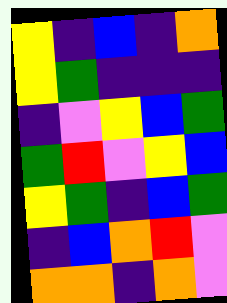[["yellow", "indigo", "blue", "indigo", "orange"], ["yellow", "green", "indigo", "indigo", "indigo"], ["indigo", "violet", "yellow", "blue", "green"], ["green", "red", "violet", "yellow", "blue"], ["yellow", "green", "indigo", "blue", "green"], ["indigo", "blue", "orange", "red", "violet"], ["orange", "orange", "indigo", "orange", "violet"]]